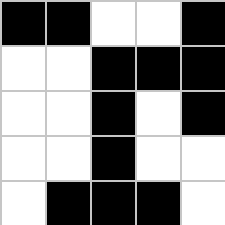[["black", "black", "white", "white", "black"], ["white", "white", "black", "black", "black"], ["white", "white", "black", "white", "black"], ["white", "white", "black", "white", "white"], ["white", "black", "black", "black", "white"]]